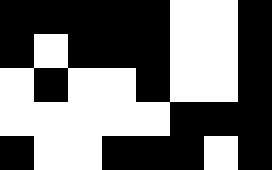[["black", "black", "black", "black", "black", "white", "white", "black"], ["black", "white", "black", "black", "black", "white", "white", "black"], ["white", "black", "white", "white", "black", "white", "white", "black"], ["white", "white", "white", "white", "white", "black", "black", "black"], ["black", "white", "white", "black", "black", "black", "white", "black"]]